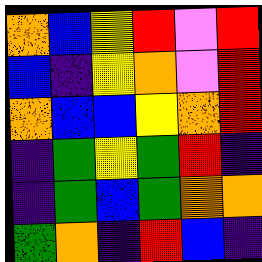[["orange", "blue", "yellow", "red", "violet", "red"], ["blue", "indigo", "yellow", "orange", "violet", "red"], ["orange", "blue", "blue", "yellow", "orange", "red"], ["indigo", "green", "yellow", "green", "red", "indigo"], ["indigo", "green", "blue", "green", "orange", "orange"], ["green", "orange", "indigo", "red", "blue", "indigo"]]